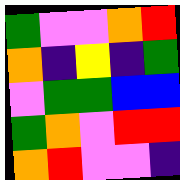[["green", "violet", "violet", "orange", "red"], ["orange", "indigo", "yellow", "indigo", "green"], ["violet", "green", "green", "blue", "blue"], ["green", "orange", "violet", "red", "red"], ["orange", "red", "violet", "violet", "indigo"]]